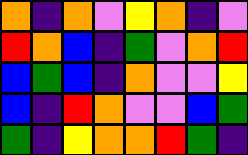[["orange", "indigo", "orange", "violet", "yellow", "orange", "indigo", "violet"], ["red", "orange", "blue", "indigo", "green", "violet", "orange", "red"], ["blue", "green", "blue", "indigo", "orange", "violet", "violet", "yellow"], ["blue", "indigo", "red", "orange", "violet", "violet", "blue", "green"], ["green", "indigo", "yellow", "orange", "orange", "red", "green", "indigo"]]